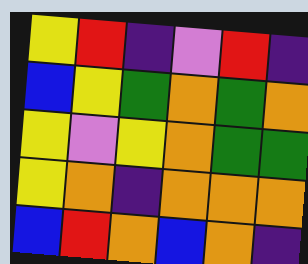[["yellow", "red", "indigo", "violet", "red", "indigo"], ["blue", "yellow", "green", "orange", "green", "orange"], ["yellow", "violet", "yellow", "orange", "green", "green"], ["yellow", "orange", "indigo", "orange", "orange", "orange"], ["blue", "red", "orange", "blue", "orange", "indigo"]]